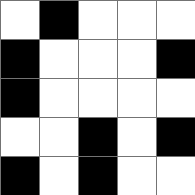[["white", "black", "white", "white", "white"], ["black", "white", "white", "white", "black"], ["black", "white", "white", "white", "white"], ["white", "white", "black", "white", "black"], ["black", "white", "black", "white", "white"]]